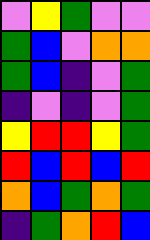[["violet", "yellow", "green", "violet", "violet"], ["green", "blue", "violet", "orange", "orange"], ["green", "blue", "indigo", "violet", "green"], ["indigo", "violet", "indigo", "violet", "green"], ["yellow", "red", "red", "yellow", "green"], ["red", "blue", "red", "blue", "red"], ["orange", "blue", "green", "orange", "green"], ["indigo", "green", "orange", "red", "blue"]]